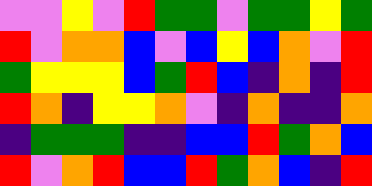[["violet", "violet", "yellow", "violet", "red", "green", "green", "violet", "green", "green", "yellow", "green"], ["red", "violet", "orange", "orange", "blue", "violet", "blue", "yellow", "blue", "orange", "violet", "red"], ["green", "yellow", "yellow", "yellow", "blue", "green", "red", "blue", "indigo", "orange", "indigo", "red"], ["red", "orange", "indigo", "yellow", "yellow", "orange", "violet", "indigo", "orange", "indigo", "indigo", "orange"], ["indigo", "green", "green", "green", "indigo", "indigo", "blue", "blue", "red", "green", "orange", "blue"], ["red", "violet", "orange", "red", "blue", "blue", "red", "green", "orange", "blue", "indigo", "red"]]